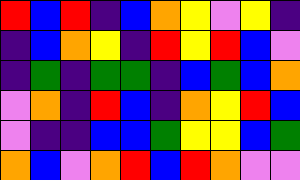[["red", "blue", "red", "indigo", "blue", "orange", "yellow", "violet", "yellow", "indigo"], ["indigo", "blue", "orange", "yellow", "indigo", "red", "yellow", "red", "blue", "violet"], ["indigo", "green", "indigo", "green", "green", "indigo", "blue", "green", "blue", "orange"], ["violet", "orange", "indigo", "red", "blue", "indigo", "orange", "yellow", "red", "blue"], ["violet", "indigo", "indigo", "blue", "blue", "green", "yellow", "yellow", "blue", "green"], ["orange", "blue", "violet", "orange", "red", "blue", "red", "orange", "violet", "violet"]]